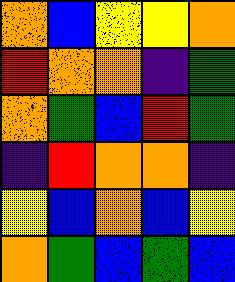[["orange", "blue", "yellow", "yellow", "orange"], ["red", "orange", "orange", "indigo", "green"], ["orange", "green", "blue", "red", "green"], ["indigo", "red", "orange", "orange", "indigo"], ["yellow", "blue", "orange", "blue", "yellow"], ["orange", "green", "blue", "green", "blue"]]